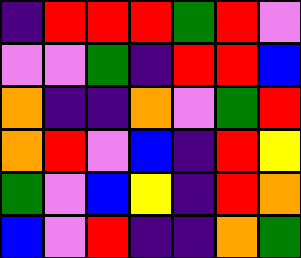[["indigo", "red", "red", "red", "green", "red", "violet"], ["violet", "violet", "green", "indigo", "red", "red", "blue"], ["orange", "indigo", "indigo", "orange", "violet", "green", "red"], ["orange", "red", "violet", "blue", "indigo", "red", "yellow"], ["green", "violet", "blue", "yellow", "indigo", "red", "orange"], ["blue", "violet", "red", "indigo", "indigo", "orange", "green"]]